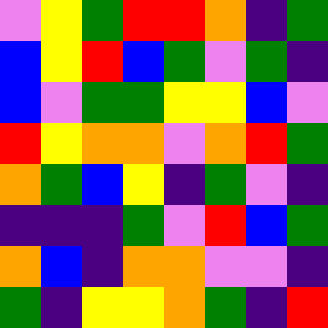[["violet", "yellow", "green", "red", "red", "orange", "indigo", "green"], ["blue", "yellow", "red", "blue", "green", "violet", "green", "indigo"], ["blue", "violet", "green", "green", "yellow", "yellow", "blue", "violet"], ["red", "yellow", "orange", "orange", "violet", "orange", "red", "green"], ["orange", "green", "blue", "yellow", "indigo", "green", "violet", "indigo"], ["indigo", "indigo", "indigo", "green", "violet", "red", "blue", "green"], ["orange", "blue", "indigo", "orange", "orange", "violet", "violet", "indigo"], ["green", "indigo", "yellow", "yellow", "orange", "green", "indigo", "red"]]